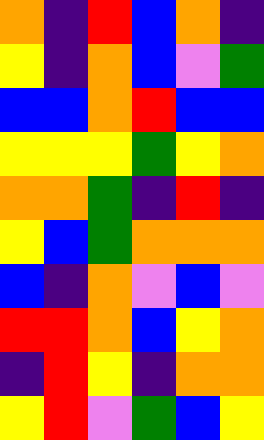[["orange", "indigo", "red", "blue", "orange", "indigo"], ["yellow", "indigo", "orange", "blue", "violet", "green"], ["blue", "blue", "orange", "red", "blue", "blue"], ["yellow", "yellow", "yellow", "green", "yellow", "orange"], ["orange", "orange", "green", "indigo", "red", "indigo"], ["yellow", "blue", "green", "orange", "orange", "orange"], ["blue", "indigo", "orange", "violet", "blue", "violet"], ["red", "red", "orange", "blue", "yellow", "orange"], ["indigo", "red", "yellow", "indigo", "orange", "orange"], ["yellow", "red", "violet", "green", "blue", "yellow"]]